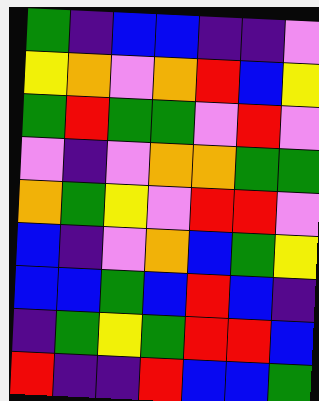[["green", "indigo", "blue", "blue", "indigo", "indigo", "violet"], ["yellow", "orange", "violet", "orange", "red", "blue", "yellow"], ["green", "red", "green", "green", "violet", "red", "violet"], ["violet", "indigo", "violet", "orange", "orange", "green", "green"], ["orange", "green", "yellow", "violet", "red", "red", "violet"], ["blue", "indigo", "violet", "orange", "blue", "green", "yellow"], ["blue", "blue", "green", "blue", "red", "blue", "indigo"], ["indigo", "green", "yellow", "green", "red", "red", "blue"], ["red", "indigo", "indigo", "red", "blue", "blue", "green"]]